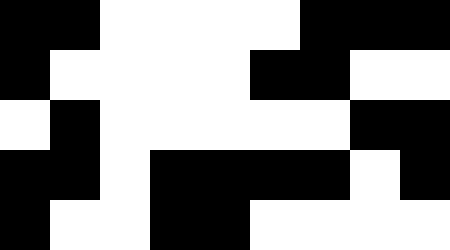[["black", "black", "white", "white", "white", "white", "black", "black", "black"], ["black", "white", "white", "white", "white", "black", "black", "white", "white"], ["white", "black", "white", "white", "white", "white", "white", "black", "black"], ["black", "black", "white", "black", "black", "black", "black", "white", "black"], ["black", "white", "white", "black", "black", "white", "white", "white", "white"]]